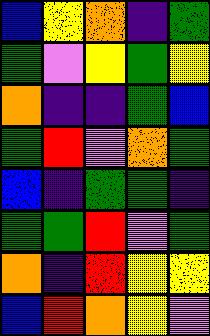[["blue", "yellow", "orange", "indigo", "green"], ["green", "violet", "yellow", "green", "yellow"], ["orange", "indigo", "indigo", "green", "blue"], ["green", "red", "violet", "orange", "green"], ["blue", "indigo", "green", "green", "indigo"], ["green", "green", "red", "violet", "green"], ["orange", "indigo", "red", "yellow", "yellow"], ["blue", "red", "orange", "yellow", "violet"]]